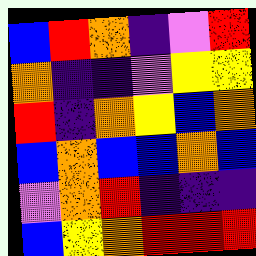[["blue", "red", "orange", "indigo", "violet", "red"], ["orange", "indigo", "indigo", "violet", "yellow", "yellow"], ["red", "indigo", "orange", "yellow", "blue", "orange"], ["blue", "orange", "blue", "blue", "orange", "blue"], ["violet", "orange", "red", "indigo", "indigo", "indigo"], ["blue", "yellow", "orange", "red", "red", "red"]]